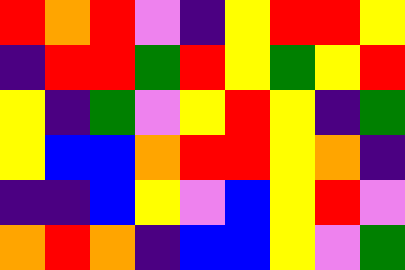[["red", "orange", "red", "violet", "indigo", "yellow", "red", "red", "yellow"], ["indigo", "red", "red", "green", "red", "yellow", "green", "yellow", "red"], ["yellow", "indigo", "green", "violet", "yellow", "red", "yellow", "indigo", "green"], ["yellow", "blue", "blue", "orange", "red", "red", "yellow", "orange", "indigo"], ["indigo", "indigo", "blue", "yellow", "violet", "blue", "yellow", "red", "violet"], ["orange", "red", "orange", "indigo", "blue", "blue", "yellow", "violet", "green"]]